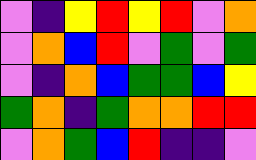[["violet", "indigo", "yellow", "red", "yellow", "red", "violet", "orange"], ["violet", "orange", "blue", "red", "violet", "green", "violet", "green"], ["violet", "indigo", "orange", "blue", "green", "green", "blue", "yellow"], ["green", "orange", "indigo", "green", "orange", "orange", "red", "red"], ["violet", "orange", "green", "blue", "red", "indigo", "indigo", "violet"]]